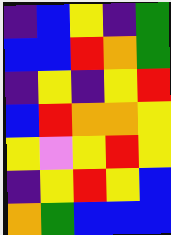[["indigo", "blue", "yellow", "indigo", "green"], ["blue", "blue", "red", "orange", "green"], ["indigo", "yellow", "indigo", "yellow", "red"], ["blue", "red", "orange", "orange", "yellow"], ["yellow", "violet", "yellow", "red", "yellow"], ["indigo", "yellow", "red", "yellow", "blue"], ["orange", "green", "blue", "blue", "blue"]]